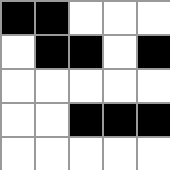[["black", "black", "white", "white", "white"], ["white", "black", "black", "white", "black"], ["white", "white", "white", "white", "white"], ["white", "white", "black", "black", "black"], ["white", "white", "white", "white", "white"]]